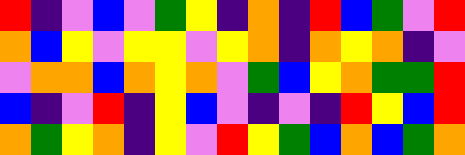[["red", "indigo", "violet", "blue", "violet", "green", "yellow", "indigo", "orange", "indigo", "red", "blue", "green", "violet", "red"], ["orange", "blue", "yellow", "violet", "yellow", "yellow", "violet", "yellow", "orange", "indigo", "orange", "yellow", "orange", "indigo", "violet"], ["violet", "orange", "orange", "blue", "orange", "yellow", "orange", "violet", "green", "blue", "yellow", "orange", "green", "green", "red"], ["blue", "indigo", "violet", "red", "indigo", "yellow", "blue", "violet", "indigo", "violet", "indigo", "red", "yellow", "blue", "red"], ["orange", "green", "yellow", "orange", "indigo", "yellow", "violet", "red", "yellow", "green", "blue", "orange", "blue", "green", "orange"]]